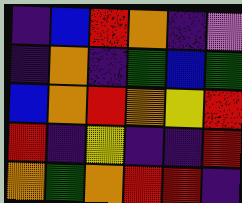[["indigo", "blue", "red", "orange", "indigo", "violet"], ["indigo", "orange", "indigo", "green", "blue", "green"], ["blue", "orange", "red", "orange", "yellow", "red"], ["red", "indigo", "yellow", "indigo", "indigo", "red"], ["orange", "green", "orange", "red", "red", "indigo"]]